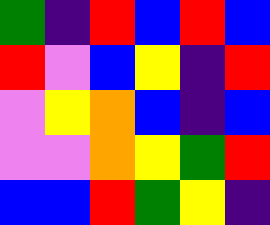[["green", "indigo", "red", "blue", "red", "blue"], ["red", "violet", "blue", "yellow", "indigo", "red"], ["violet", "yellow", "orange", "blue", "indigo", "blue"], ["violet", "violet", "orange", "yellow", "green", "red"], ["blue", "blue", "red", "green", "yellow", "indigo"]]